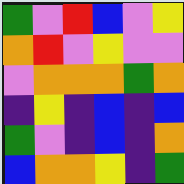[["green", "violet", "red", "blue", "violet", "yellow"], ["orange", "red", "violet", "yellow", "violet", "violet"], ["violet", "orange", "orange", "orange", "green", "orange"], ["indigo", "yellow", "indigo", "blue", "indigo", "blue"], ["green", "violet", "indigo", "blue", "indigo", "orange"], ["blue", "orange", "orange", "yellow", "indigo", "green"]]